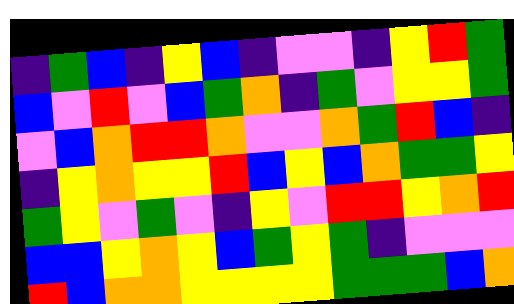[["indigo", "green", "blue", "indigo", "yellow", "blue", "indigo", "violet", "violet", "indigo", "yellow", "red", "green"], ["blue", "violet", "red", "violet", "blue", "green", "orange", "indigo", "green", "violet", "yellow", "yellow", "green"], ["violet", "blue", "orange", "red", "red", "orange", "violet", "violet", "orange", "green", "red", "blue", "indigo"], ["indigo", "yellow", "orange", "yellow", "yellow", "red", "blue", "yellow", "blue", "orange", "green", "green", "yellow"], ["green", "yellow", "violet", "green", "violet", "indigo", "yellow", "violet", "red", "red", "yellow", "orange", "red"], ["blue", "blue", "yellow", "orange", "yellow", "blue", "green", "yellow", "green", "indigo", "violet", "violet", "violet"], ["red", "blue", "orange", "orange", "yellow", "yellow", "yellow", "yellow", "green", "green", "green", "blue", "orange"]]